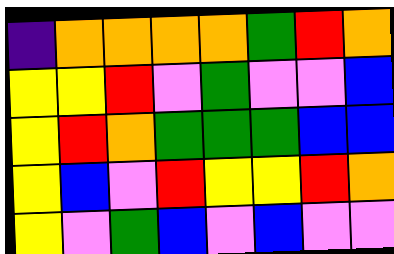[["indigo", "orange", "orange", "orange", "orange", "green", "red", "orange"], ["yellow", "yellow", "red", "violet", "green", "violet", "violet", "blue"], ["yellow", "red", "orange", "green", "green", "green", "blue", "blue"], ["yellow", "blue", "violet", "red", "yellow", "yellow", "red", "orange"], ["yellow", "violet", "green", "blue", "violet", "blue", "violet", "violet"]]